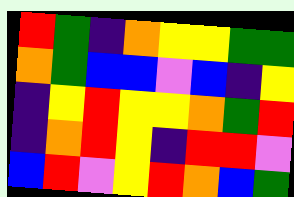[["red", "green", "indigo", "orange", "yellow", "yellow", "green", "green"], ["orange", "green", "blue", "blue", "violet", "blue", "indigo", "yellow"], ["indigo", "yellow", "red", "yellow", "yellow", "orange", "green", "red"], ["indigo", "orange", "red", "yellow", "indigo", "red", "red", "violet"], ["blue", "red", "violet", "yellow", "red", "orange", "blue", "green"]]